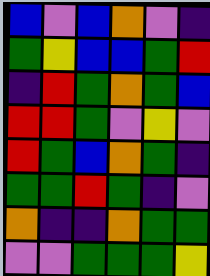[["blue", "violet", "blue", "orange", "violet", "indigo"], ["green", "yellow", "blue", "blue", "green", "red"], ["indigo", "red", "green", "orange", "green", "blue"], ["red", "red", "green", "violet", "yellow", "violet"], ["red", "green", "blue", "orange", "green", "indigo"], ["green", "green", "red", "green", "indigo", "violet"], ["orange", "indigo", "indigo", "orange", "green", "green"], ["violet", "violet", "green", "green", "green", "yellow"]]